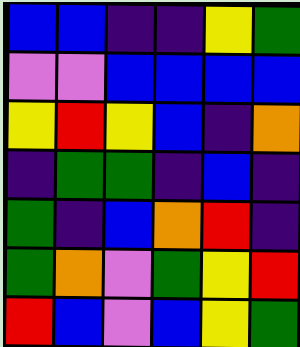[["blue", "blue", "indigo", "indigo", "yellow", "green"], ["violet", "violet", "blue", "blue", "blue", "blue"], ["yellow", "red", "yellow", "blue", "indigo", "orange"], ["indigo", "green", "green", "indigo", "blue", "indigo"], ["green", "indigo", "blue", "orange", "red", "indigo"], ["green", "orange", "violet", "green", "yellow", "red"], ["red", "blue", "violet", "blue", "yellow", "green"]]